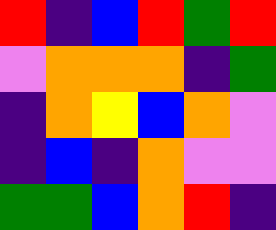[["red", "indigo", "blue", "red", "green", "red"], ["violet", "orange", "orange", "orange", "indigo", "green"], ["indigo", "orange", "yellow", "blue", "orange", "violet"], ["indigo", "blue", "indigo", "orange", "violet", "violet"], ["green", "green", "blue", "orange", "red", "indigo"]]